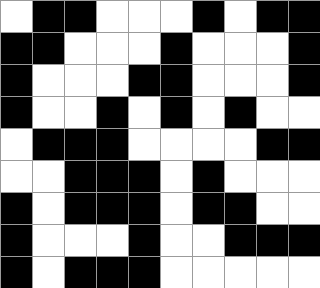[["white", "black", "black", "white", "white", "white", "black", "white", "black", "black"], ["black", "black", "white", "white", "white", "black", "white", "white", "white", "black"], ["black", "white", "white", "white", "black", "black", "white", "white", "white", "black"], ["black", "white", "white", "black", "white", "black", "white", "black", "white", "white"], ["white", "black", "black", "black", "white", "white", "white", "white", "black", "black"], ["white", "white", "black", "black", "black", "white", "black", "white", "white", "white"], ["black", "white", "black", "black", "black", "white", "black", "black", "white", "white"], ["black", "white", "white", "white", "black", "white", "white", "black", "black", "black"], ["black", "white", "black", "black", "black", "white", "white", "white", "white", "white"]]